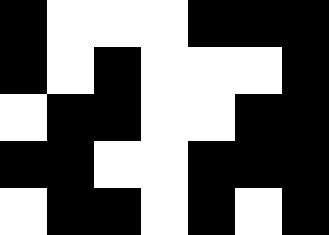[["black", "white", "white", "white", "black", "black", "black"], ["black", "white", "black", "white", "white", "white", "black"], ["white", "black", "black", "white", "white", "black", "black"], ["black", "black", "white", "white", "black", "black", "black"], ["white", "black", "black", "white", "black", "white", "black"]]